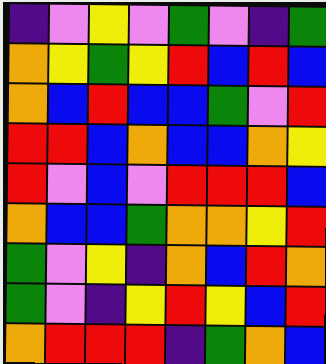[["indigo", "violet", "yellow", "violet", "green", "violet", "indigo", "green"], ["orange", "yellow", "green", "yellow", "red", "blue", "red", "blue"], ["orange", "blue", "red", "blue", "blue", "green", "violet", "red"], ["red", "red", "blue", "orange", "blue", "blue", "orange", "yellow"], ["red", "violet", "blue", "violet", "red", "red", "red", "blue"], ["orange", "blue", "blue", "green", "orange", "orange", "yellow", "red"], ["green", "violet", "yellow", "indigo", "orange", "blue", "red", "orange"], ["green", "violet", "indigo", "yellow", "red", "yellow", "blue", "red"], ["orange", "red", "red", "red", "indigo", "green", "orange", "blue"]]